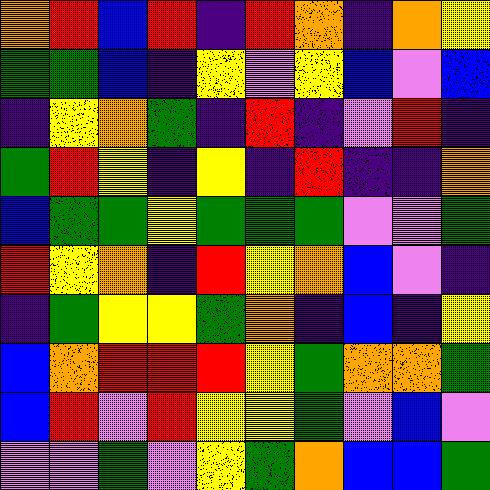[["orange", "red", "blue", "red", "indigo", "red", "orange", "indigo", "orange", "yellow"], ["green", "green", "blue", "indigo", "yellow", "violet", "yellow", "blue", "violet", "blue"], ["indigo", "yellow", "orange", "green", "indigo", "red", "indigo", "violet", "red", "indigo"], ["green", "red", "yellow", "indigo", "yellow", "indigo", "red", "indigo", "indigo", "orange"], ["blue", "green", "green", "yellow", "green", "green", "green", "violet", "violet", "green"], ["red", "yellow", "orange", "indigo", "red", "yellow", "orange", "blue", "violet", "indigo"], ["indigo", "green", "yellow", "yellow", "green", "orange", "indigo", "blue", "indigo", "yellow"], ["blue", "orange", "red", "red", "red", "yellow", "green", "orange", "orange", "green"], ["blue", "red", "violet", "red", "yellow", "yellow", "green", "violet", "blue", "violet"], ["violet", "violet", "green", "violet", "yellow", "green", "orange", "blue", "blue", "green"]]